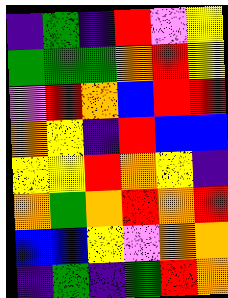[["indigo", "green", "indigo", "red", "violet", "yellow"], ["green", "green", "green", "orange", "red", "yellow"], ["violet", "red", "orange", "blue", "red", "red"], ["orange", "yellow", "indigo", "red", "blue", "blue"], ["yellow", "yellow", "red", "orange", "yellow", "indigo"], ["orange", "green", "orange", "red", "orange", "red"], ["blue", "blue", "yellow", "violet", "orange", "orange"], ["indigo", "green", "indigo", "green", "red", "orange"]]